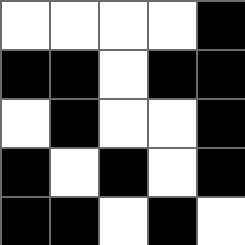[["white", "white", "white", "white", "black"], ["black", "black", "white", "black", "black"], ["white", "black", "white", "white", "black"], ["black", "white", "black", "white", "black"], ["black", "black", "white", "black", "white"]]